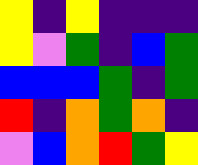[["yellow", "indigo", "yellow", "indigo", "indigo", "indigo"], ["yellow", "violet", "green", "indigo", "blue", "green"], ["blue", "blue", "blue", "green", "indigo", "green"], ["red", "indigo", "orange", "green", "orange", "indigo"], ["violet", "blue", "orange", "red", "green", "yellow"]]